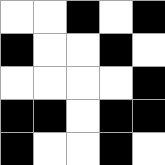[["white", "white", "black", "white", "black"], ["black", "white", "white", "black", "white"], ["white", "white", "white", "white", "black"], ["black", "black", "white", "black", "black"], ["black", "white", "white", "black", "white"]]